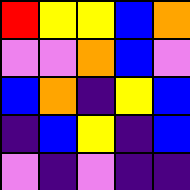[["red", "yellow", "yellow", "blue", "orange"], ["violet", "violet", "orange", "blue", "violet"], ["blue", "orange", "indigo", "yellow", "blue"], ["indigo", "blue", "yellow", "indigo", "blue"], ["violet", "indigo", "violet", "indigo", "indigo"]]